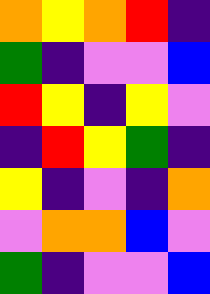[["orange", "yellow", "orange", "red", "indigo"], ["green", "indigo", "violet", "violet", "blue"], ["red", "yellow", "indigo", "yellow", "violet"], ["indigo", "red", "yellow", "green", "indigo"], ["yellow", "indigo", "violet", "indigo", "orange"], ["violet", "orange", "orange", "blue", "violet"], ["green", "indigo", "violet", "violet", "blue"]]